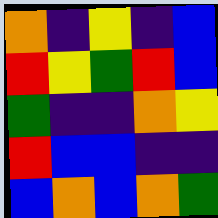[["orange", "indigo", "yellow", "indigo", "blue"], ["red", "yellow", "green", "red", "blue"], ["green", "indigo", "indigo", "orange", "yellow"], ["red", "blue", "blue", "indigo", "indigo"], ["blue", "orange", "blue", "orange", "green"]]